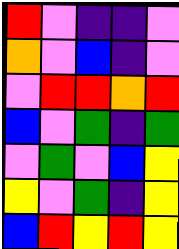[["red", "violet", "indigo", "indigo", "violet"], ["orange", "violet", "blue", "indigo", "violet"], ["violet", "red", "red", "orange", "red"], ["blue", "violet", "green", "indigo", "green"], ["violet", "green", "violet", "blue", "yellow"], ["yellow", "violet", "green", "indigo", "yellow"], ["blue", "red", "yellow", "red", "yellow"]]